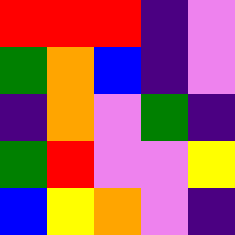[["red", "red", "red", "indigo", "violet"], ["green", "orange", "blue", "indigo", "violet"], ["indigo", "orange", "violet", "green", "indigo"], ["green", "red", "violet", "violet", "yellow"], ["blue", "yellow", "orange", "violet", "indigo"]]